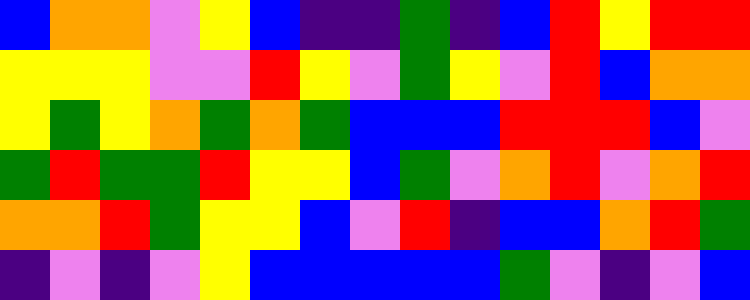[["blue", "orange", "orange", "violet", "yellow", "blue", "indigo", "indigo", "green", "indigo", "blue", "red", "yellow", "red", "red"], ["yellow", "yellow", "yellow", "violet", "violet", "red", "yellow", "violet", "green", "yellow", "violet", "red", "blue", "orange", "orange"], ["yellow", "green", "yellow", "orange", "green", "orange", "green", "blue", "blue", "blue", "red", "red", "red", "blue", "violet"], ["green", "red", "green", "green", "red", "yellow", "yellow", "blue", "green", "violet", "orange", "red", "violet", "orange", "red"], ["orange", "orange", "red", "green", "yellow", "yellow", "blue", "violet", "red", "indigo", "blue", "blue", "orange", "red", "green"], ["indigo", "violet", "indigo", "violet", "yellow", "blue", "blue", "blue", "blue", "blue", "green", "violet", "indigo", "violet", "blue"]]